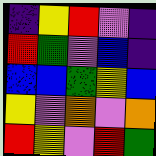[["indigo", "yellow", "red", "violet", "indigo"], ["red", "green", "violet", "blue", "indigo"], ["blue", "blue", "green", "yellow", "blue"], ["yellow", "violet", "orange", "violet", "orange"], ["red", "yellow", "violet", "red", "green"]]